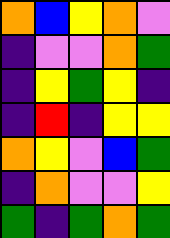[["orange", "blue", "yellow", "orange", "violet"], ["indigo", "violet", "violet", "orange", "green"], ["indigo", "yellow", "green", "yellow", "indigo"], ["indigo", "red", "indigo", "yellow", "yellow"], ["orange", "yellow", "violet", "blue", "green"], ["indigo", "orange", "violet", "violet", "yellow"], ["green", "indigo", "green", "orange", "green"]]